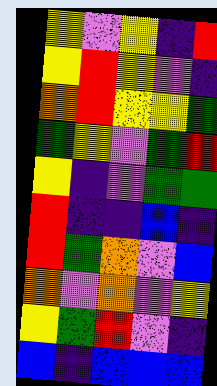[["yellow", "violet", "yellow", "indigo", "red"], ["yellow", "red", "yellow", "violet", "indigo"], ["orange", "red", "yellow", "yellow", "green"], ["green", "yellow", "violet", "green", "red"], ["yellow", "indigo", "violet", "green", "green"], ["red", "indigo", "indigo", "blue", "indigo"], ["red", "green", "orange", "violet", "blue"], ["orange", "violet", "orange", "violet", "yellow"], ["yellow", "green", "red", "violet", "indigo"], ["blue", "indigo", "blue", "blue", "blue"]]